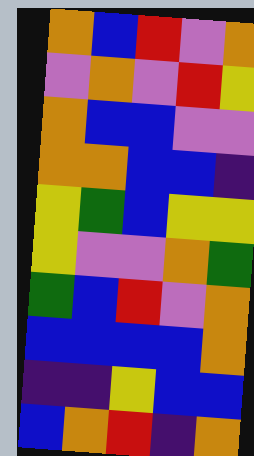[["orange", "blue", "red", "violet", "orange"], ["violet", "orange", "violet", "red", "yellow"], ["orange", "blue", "blue", "violet", "violet"], ["orange", "orange", "blue", "blue", "indigo"], ["yellow", "green", "blue", "yellow", "yellow"], ["yellow", "violet", "violet", "orange", "green"], ["green", "blue", "red", "violet", "orange"], ["blue", "blue", "blue", "blue", "orange"], ["indigo", "indigo", "yellow", "blue", "blue"], ["blue", "orange", "red", "indigo", "orange"]]